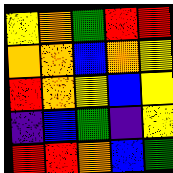[["yellow", "orange", "green", "red", "red"], ["orange", "orange", "blue", "orange", "yellow"], ["red", "orange", "yellow", "blue", "yellow"], ["indigo", "blue", "green", "indigo", "yellow"], ["red", "red", "orange", "blue", "green"]]